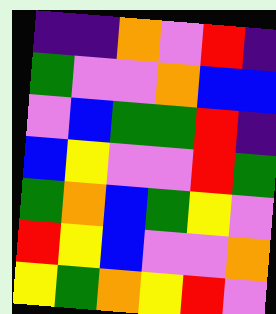[["indigo", "indigo", "orange", "violet", "red", "indigo"], ["green", "violet", "violet", "orange", "blue", "blue"], ["violet", "blue", "green", "green", "red", "indigo"], ["blue", "yellow", "violet", "violet", "red", "green"], ["green", "orange", "blue", "green", "yellow", "violet"], ["red", "yellow", "blue", "violet", "violet", "orange"], ["yellow", "green", "orange", "yellow", "red", "violet"]]